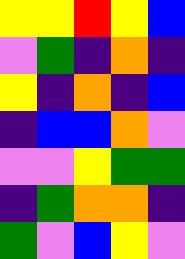[["yellow", "yellow", "red", "yellow", "blue"], ["violet", "green", "indigo", "orange", "indigo"], ["yellow", "indigo", "orange", "indigo", "blue"], ["indigo", "blue", "blue", "orange", "violet"], ["violet", "violet", "yellow", "green", "green"], ["indigo", "green", "orange", "orange", "indigo"], ["green", "violet", "blue", "yellow", "violet"]]